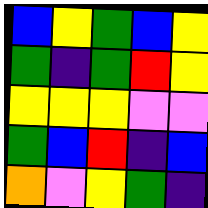[["blue", "yellow", "green", "blue", "yellow"], ["green", "indigo", "green", "red", "yellow"], ["yellow", "yellow", "yellow", "violet", "violet"], ["green", "blue", "red", "indigo", "blue"], ["orange", "violet", "yellow", "green", "indigo"]]